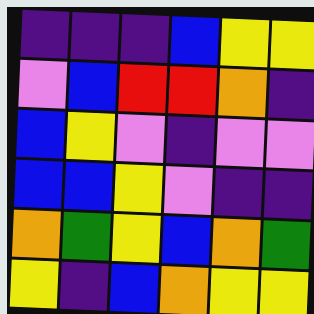[["indigo", "indigo", "indigo", "blue", "yellow", "yellow"], ["violet", "blue", "red", "red", "orange", "indigo"], ["blue", "yellow", "violet", "indigo", "violet", "violet"], ["blue", "blue", "yellow", "violet", "indigo", "indigo"], ["orange", "green", "yellow", "blue", "orange", "green"], ["yellow", "indigo", "blue", "orange", "yellow", "yellow"]]